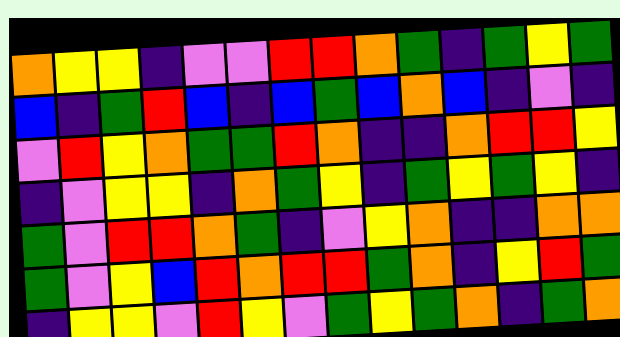[["orange", "yellow", "yellow", "indigo", "violet", "violet", "red", "red", "orange", "green", "indigo", "green", "yellow", "green"], ["blue", "indigo", "green", "red", "blue", "indigo", "blue", "green", "blue", "orange", "blue", "indigo", "violet", "indigo"], ["violet", "red", "yellow", "orange", "green", "green", "red", "orange", "indigo", "indigo", "orange", "red", "red", "yellow"], ["indigo", "violet", "yellow", "yellow", "indigo", "orange", "green", "yellow", "indigo", "green", "yellow", "green", "yellow", "indigo"], ["green", "violet", "red", "red", "orange", "green", "indigo", "violet", "yellow", "orange", "indigo", "indigo", "orange", "orange"], ["green", "violet", "yellow", "blue", "red", "orange", "red", "red", "green", "orange", "indigo", "yellow", "red", "green"], ["indigo", "yellow", "yellow", "violet", "red", "yellow", "violet", "green", "yellow", "green", "orange", "indigo", "green", "orange"]]